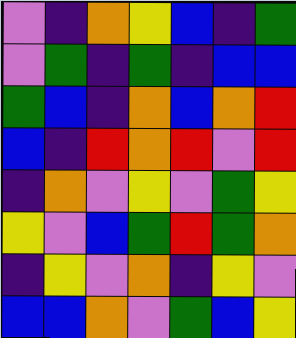[["violet", "indigo", "orange", "yellow", "blue", "indigo", "green"], ["violet", "green", "indigo", "green", "indigo", "blue", "blue"], ["green", "blue", "indigo", "orange", "blue", "orange", "red"], ["blue", "indigo", "red", "orange", "red", "violet", "red"], ["indigo", "orange", "violet", "yellow", "violet", "green", "yellow"], ["yellow", "violet", "blue", "green", "red", "green", "orange"], ["indigo", "yellow", "violet", "orange", "indigo", "yellow", "violet"], ["blue", "blue", "orange", "violet", "green", "blue", "yellow"]]